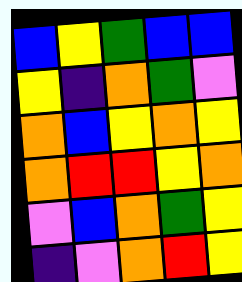[["blue", "yellow", "green", "blue", "blue"], ["yellow", "indigo", "orange", "green", "violet"], ["orange", "blue", "yellow", "orange", "yellow"], ["orange", "red", "red", "yellow", "orange"], ["violet", "blue", "orange", "green", "yellow"], ["indigo", "violet", "orange", "red", "yellow"]]